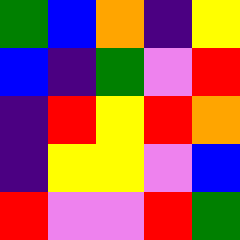[["green", "blue", "orange", "indigo", "yellow"], ["blue", "indigo", "green", "violet", "red"], ["indigo", "red", "yellow", "red", "orange"], ["indigo", "yellow", "yellow", "violet", "blue"], ["red", "violet", "violet", "red", "green"]]